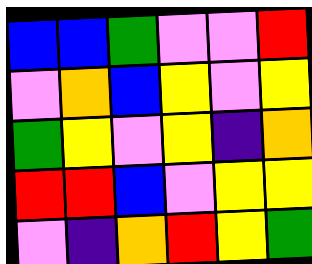[["blue", "blue", "green", "violet", "violet", "red"], ["violet", "orange", "blue", "yellow", "violet", "yellow"], ["green", "yellow", "violet", "yellow", "indigo", "orange"], ["red", "red", "blue", "violet", "yellow", "yellow"], ["violet", "indigo", "orange", "red", "yellow", "green"]]